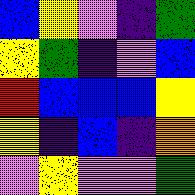[["blue", "yellow", "violet", "indigo", "green"], ["yellow", "green", "indigo", "violet", "blue"], ["red", "blue", "blue", "blue", "yellow"], ["yellow", "indigo", "blue", "indigo", "orange"], ["violet", "yellow", "violet", "violet", "green"]]